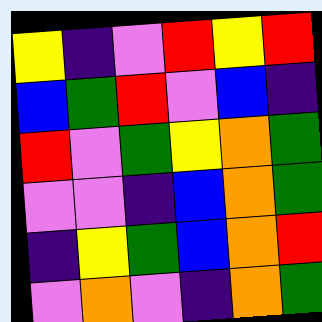[["yellow", "indigo", "violet", "red", "yellow", "red"], ["blue", "green", "red", "violet", "blue", "indigo"], ["red", "violet", "green", "yellow", "orange", "green"], ["violet", "violet", "indigo", "blue", "orange", "green"], ["indigo", "yellow", "green", "blue", "orange", "red"], ["violet", "orange", "violet", "indigo", "orange", "green"]]